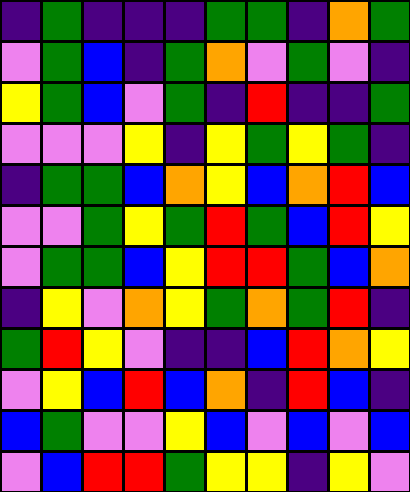[["indigo", "green", "indigo", "indigo", "indigo", "green", "green", "indigo", "orange", "green"], ["violet", "green", "blue", "indigo", "green", "orange", "violet", "green", "violet", "indigo"], ["yellow", "green", "blue", "violet", "green", "indigo", "red", "indigo", "indigo", "green"], ["violet", "violet", "violet", "yellow", "indigo", "yellow", "green", "yellow", "green", "indigo"], ["indigo", "green", "green", "blue", "orange", "yellow", "blue", "orange", "red", "blue"], ["violet", "violet", "green", "yellow", "green", "red", "green", "blue", "red", "yellow"], ["violet", "green", "green", "blue", "yellow", "red", "red", "green", "blue", "orange"], ["indigo", "yellow", "violet", "orange", "yellow", "green", "orange", "green", "red", "indigo"], ["green", "red", "yellow", "violet", "indigo", "indigo", "blue", "red", "orange", "yellow"], ["violet", "yellow", "blue", "red", "blue", "orange", "indigo", "red", "blue", "indigo"], ["blue", "green", "violet", "violet", "yellow", "blue", "violet", "blue", "violet", "blue"], ["violet", "blue", "red", "red", "green", "yellow", "yellow", "indigo", "yellow", "violet"]]